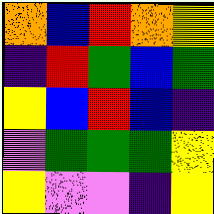[["orange", "blue", "red", "orange", "yellow"], ["indigo", "red", "green", "blue", "green"], ["yellow", "blue", "red", "blue", "indigo"], ["violet", "green", "green", "green", "yellow"], ["yellow", "violet", "violet", "indigo", "yellow"]]